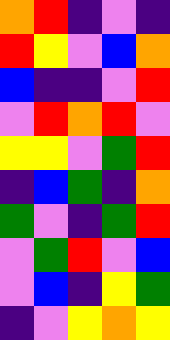[["orange", "red", "indigo", "violet", "indigo"], ["red", "yellow", "violet", "blue", "orange"], ["blue", "indigo", "indigo", "violet", "red"], ["violet", "red", "orange", "red", "violet"], ["yellow", "yellow", "violet", "green", "red"], ["indigo", "blue", "green", "indigo", "orange"], ["green", "violet", "indigo", "green", "red"], ["violet", "green", "red", "violet", "blue"], ["violet", "blue", "indigo", "yellow", "green"], ["indigo", "violet", "yellow", "orange", "yellow"]]